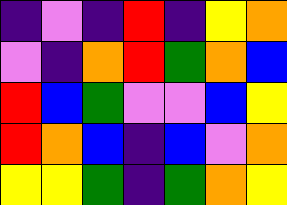[["indigo", "violet", "indigo", "red", "indigo", "yellow", "orange"], ["violet", "indigo", "orange", "red", "green", "orange", "blue"], ["red", "blue", "green", "violet", "violet", "blue", "yellow"], ["red", "orange", "blue", "indigo", "blue", "violet", "orange"], ["yellow", "yellow", "green", "indigo", "green", "orange", "yellow"]]